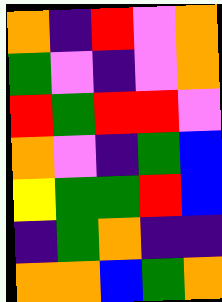[["orange", "indigo", "red", "violet", "orange"], ["green", "violet", "indigo", "violet", "orange"], ["red", "green", "red", "red", "violet"], ["orange", "violet", "indigo", "green", "blue"], ["yellow", "green", "green", "red", "blue"], ["indigo", "green", "orange", "indigo", "indigo"], ["orange", "orange", "blue", "green", "orange"]]